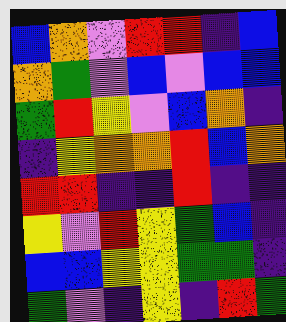[["blue", "orange", "violet", "red", "red", "indigo", "blue"], ["orange", "green", "violet", "blue", "violet", "blue", "blue"], ["green", "red", "yellow", "violet", "blue", "orange", "indigo"], ["indigo", "yellow", "orange", "orange", "red", "blue", "orange"], ["red", "red", "indigo", "indigo", "red", "indigo", "indigo"], ["yellow", "violet", "red", "yellow", "green", "blue", "indigo"], ["blue", "blue", "yellow", "yellow", "green", "green", "indigo"], ["green", "violet", "indigo", "yellow", "indigo", "red", "green"]]